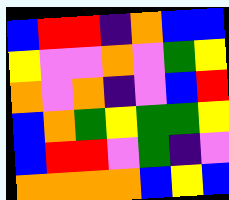[["blue", "red", "red", "indigo", "orange", "blue", "blue"], ["yellow", "violet", "violet", "orange", "violet", "green", "yellow"], ["orange", "violet", "orange", "indigo", "violet", "blue", "red"], ["blue", "orange", "green", "yellow", "green", "green", "yellow"], ["blue", "red", "red", "violet", "green", "indigo", "violet"], ["orange", "orange", "orange", "orange", "blue", "yellow", "blue"]]